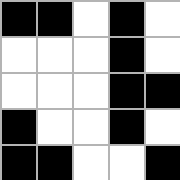[["black", "black", "white", "black", "white"], ["white", "white", "white", "black", "white"], ["white", "white", "white", "black", "black"], ["black", "white", "white", "black", "white"], ["black", "black", "white", "white", "black"]]